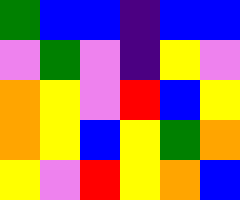[["green", "blue", "blue", "indigo", "blue", "blue"], ["violet", "green", "violet", "indigo", "yellow", "violet"], ["orange", "yellow", "violet", "red", "blue", "yellow"], ["orange", "yellow", "blue", "yellow", "green", "orange"], ["yellow", "violet", "red", "yellow", "orange", "blue"]]